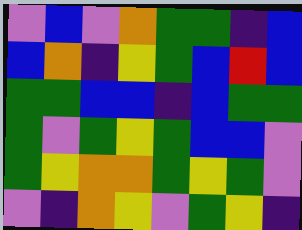[["violet", "blue", "violet", "orange", "green", "green", "indigo", "blue"], ["blue", "orange", "indigo", "yellow", "green", "blue", "red", "blue"], ["green", "green", "blue", "blue", "indigo", "blue", "green", "green"], ["green", "violet", "green", "yellow", "green", "blue", "blue", "violet"], ["green", "yellow", "orange", "orange", "green", "yellow", "green", "violet"], ["violet", "indigo", "orange", "yellow", "violet", "green", "yellow", "indigo"]]